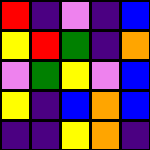[["red", "indigo", "violet", "indigo", "blue"], ["yellow", "red", "green", "indigo", "orange"], ["violet", "green", "yellow", "violet", "blue"], ["yellow", "indigo", "blue", "orange", "blue"], ["indigo", "indigo", "yellow", "orange", "indigo"]]